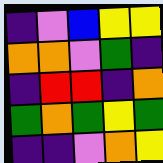[["indigo", "violet", "blue", "yellow", "yellow"], ["orange", "orange", "violet", "green", "indigo"], ["indigo", "red", "red", "indigo", "orange"], ["green", "orange", "green", "yellow", "green"], ["indigo", "indigo", "violet", "orange", "yellow"]]